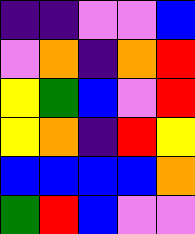[["indigo", "indigo", "violet", "violet", "blue"], ["violet", "orange", "indigo", "orange", "red"], ["yellow", "green", "blue", "violet", "red"], ["yellow", "orange", "indigo", "red", "yellow"], ["blue", "blue", "blue", "blue", "orange"], ["green", "red", "blue", "violet", "violet"]]